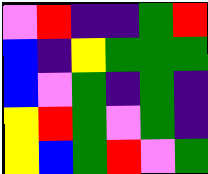[["violet", "red", "indigo", "indigo", "green", "red"], ["blue", "indigo", "yellow", "green", "green", "green"], ["blue", "violet", "green", "indigo", "green", "indigo"], ["yellow", "red", "green", "violet", "green", "indigo"], ["yellow", "blue", "green", "red", "violet", "green"]]